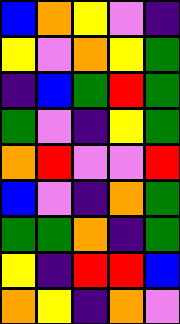[["blue", "orange", "yellow", "violet", "indigo"], ["yellow", "violet", "orange", "yellow", "green"], ["indigo", "blue", "green", "red", "green"], ["green", "violet", "indigo", "yellow", "green"], ["orange", "red", "violet", "violet", "red"], ["blue", "violet", "indigo", "orange", "green"], ["green", "green", "orange", "indigo", "green"], ["yellow", "indigo", "red", "red", "blue"], ["orange", "yellow", "indigo", "orange", "violet"]]